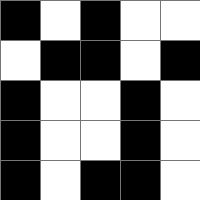[["black", "white", "black", "white", "white"], ["white", "black", "black", "white", "black"], ["black", "white", "white", "black", "white"], ["black", "white", "white", "black", "white"], ["black", "white", "black", "black", "white"]]